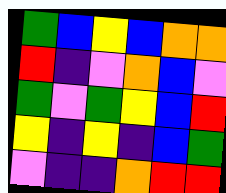[["green", "blue", "yellow", "blue", "orange", "orange"], ["red", "indigo", "violet", "orange", "blue", "violet"], ["green", "violet", "green", "yellow", "blue", "red"], ["yellow", "indigo", "yellow", "indigo", "blue", "green"], ["violet", "indigo", "indigo", "orange", "red", "red"]]